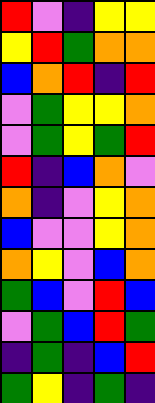[["red", "violet", "indigo", "yellow", "yellow"], ["yellow", "red", "green", "orange", "orange"], ["blue", "orange", "red", "indigo", "red"], ["violet", "green", "yellow", "yellow", "orange"], ["violet", "green", "yellow", "green", "red"], ["red", "indigo", "blue", "orange", "violet"], ["orange", "indigo", "violet", "yellow", "orange"], ["blue", "violet", "violet", "yellow", "orange"], ["orange", "yellow", "violet", "blue", "orange"], ["green", "blue", "violet", "red", "blue"], ["violet", "green", "blue", "red", "green"], ["indigo", "green", "indigo", "blue", "red"], ["green", "yellow", "indigo", "green", "indigo"]]